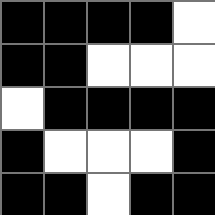[["black", "black", "black", "black", "white"], ["black", "black", "white", "white", "white"], ["white", "black", "black", "black", "black"], ["black", "white", "white", "white", "black"], ["black", "black", "white", "black", "black"]]